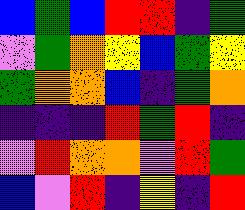[["blue", "green", "blue", "red", "red", "indigo", "green"], ["violet", "green", "orange", "yellow", "blue", "green", "yellow"], ["green", "orange", "orange", "blue", "indigo", "green", "orange"], ["indigo", "indigo", "indigo", "red", "green", "red", "indigo"], ["violet", "red", "orange", "orange", "violet", "red", "green"], ["blue", "violet", "red", "indigo", "yellow", "indigo", "red"]]